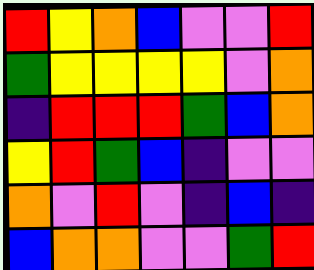[["red", "yellow", "orange", "blue", "violet", "violet", "red"], ["green", "yellow", "yellow", "yellow", "yellow", "violet", "orange"], ["indigo", "red", "red", "red", "green", "blue", "orange"], ["yellow", "red", "green", "blue", "indigo", "violet", "violet"], ["orange", "violet", "red", "violet", "indigo", "blue", "indigo"], ["blue", "orange", "orange", "violet", "violet", "green", "red"]]